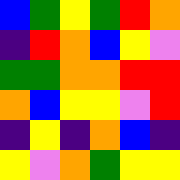[["blue", "green", "yellow", "green", "red", "orange"], ["indigo", "red", "orange", "blue", "yellow", "violet"], ["green", "green", "orange", "orange", "red", "red"], ["orange", "blue", "yellow", "yellow", "violet", "red"], ["indigo", "yellow", "indigo", "orange", "blue", "indigo"], ["yellow", "violet", "orange", "green", "yellow", "yellow"]]